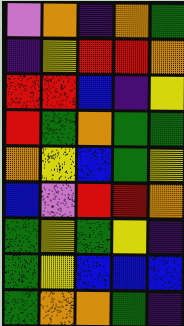[["violet", "orange", "indigo", "orange", "green"], ["indigo", "yellow", "red", "red", "orange"], ["red", "red", "blue", "indigo", "yellow"], ["red", "green", "orange", "green", "green"], ["orange", "yellow", "blue", "green", "yellow"], ["blue", "violet", "red", "red", "orange"], ["green", "yellow", "green", "yellow", "indigo"], ["green", "yellow", "blue", "blue", "blue"], ["green", "orange", "orange", "green", "indigo"]]